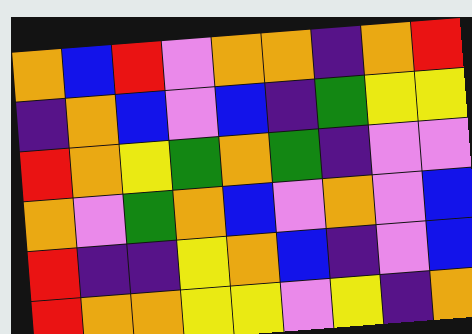[["orange", "blue", "red", "violet", "orange", "orange", "indigo", "orange", "red"], ["indigo", "orange", "blue", "violet", "blue", "indigo", "green", "yellow", "yellow"], ["red", "orange", "yellow", "green", "orange", "green", "indigo", "violet", "violet"], ["orange", "violet", "green", "orange", "blue", "violet", "orange", "violet", "blue"], ["red", "indigo", "indigo", "yellow", "orange", "blue", "indigo", "violet", "blue"], ["red", "orange", "orange", "yellow", "yellow", "violet", "yellow", "indigo", "orange"]]